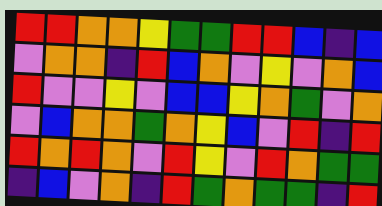[["red", "red", "orange", "orange", "yellow", "green", "green", "red", "red", "blue", "indigo", "blue"], ["violet", "orange", "orange", "indigo", "red", "blue", "orange", "violet", "yellow", "violet", "orange", "blue"], ["red", "violet", "violet", "yellow", "violet", "blue", "blue", "yellow", "orange", "green", "violet", "orange"], ["violet", "blue", "orange", "orange", "green", "orange", "yellow", "blue", "violet", "red", "indigo", "red"], ["red", "orange", "red", "orange", "violet", "red", "yellow", "violet", "red", "orange", "green", "green"], ["indigo", "blue", "violet", "orange", "indigo", "red", "green", "orange", "green", "green", "indigo", "red"]]